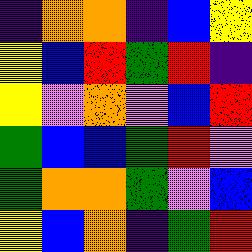[["indigo", "orange", "orange", "indigo", "blue", "yellow"], ["yellow", "blue", "red", "green", "red", "indigo"], ["yellow", "violet", "orange", "violet", "blue", "red"], ["green", "blue", "blue", "green", "red", "violet"], ["green", "orange", "orange", "green", "violet", "blue"], ["yellow", "blue", "orange", "indigo", "green", "red"]]